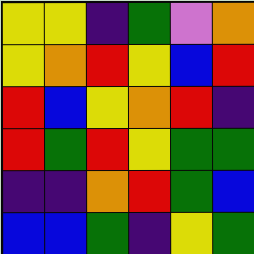[["yellow", "yellow", "indigo", "green", "violet", "orange"], ["yellow", "orange", "red", "yellow", "blue", "red"], ["red", "blue", "yellow", "orange", "red", "indigo"], ["red", "green", "red", "yellow", "green", "green"], ["indigo", "indigo", "orange", "red", "green", "blue"], ["blue", "blue", "green", "indigo", "yellow", "green"]]